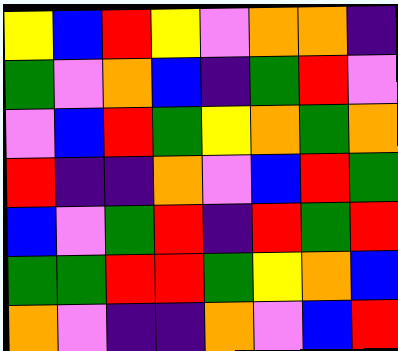[["yellow", "blue", "red", "yellow", "violet", "orange", "orange", "indigo"], ["green", "violet", "orange", "blue", "indigo", "green", "red", "violet"], ["violet", "blue", "red", "green", "yellow", "orange", "green", "orange"], ["red", "indigo", "indigo", "orange", "violet", "blue", "red", "green"], ["blue", "violet", "green", "red", "indigo", "red", "green", "red"], ["green", "green", "red", "red", "green", "yellow", "orange", "blue"], ["orange", "violet", "indigo", "indigo", "orange", "violet", "blue", "red"]]